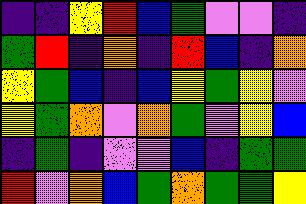[["indigo", "indigo", "yellow", "red", "blue", "green", "violet", "violet", "indigo"], ["green", "red", "indigo", "orange", "indigo", "red", "blue", "indigo", "orange"], ["yellow", "green", "blue", "indigo", "blue", "yellow", "green", "yellow", "violet"], ["yellow", "green", "orange", "violet", "orange", "green", "violet", "yellow", "blue"], ["indigo", "green", "indigo", "violet", "violet", "blue", "indigo", "green", "green"], ["red", "violet", "orange", "blue", "green", "orange", "green", "green", "yellow"]]